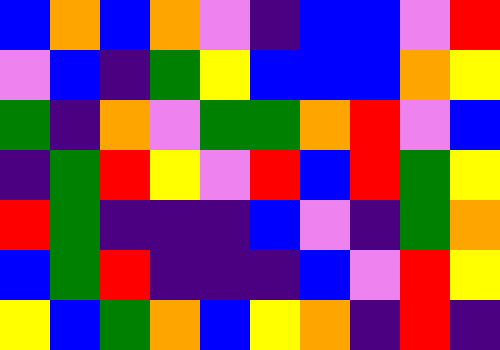[["blue", "orange", "blue", "orange", "violet", "indigo", "blue", "blue", "violet", "red"], ["violet", "blue", "indigo", "green", "yellow", "blue", "blue", "blue", "orange", "yellow"], ["green", "indigo", "orange", "violet", "green", "green", "orange", "red", "violet", "blue"], ["indigo", "green", "red", "yellow", "violet", "red", "blue", "red", "green", "yellow"], ["red", "green", "indigo", "indigo", "indigo", "blue", "violet", "indigo", "green", "orange"], ["blue", "green", "red", "indigo", "indigo", "indigo", "blue", "violet", "red", "yellow"], ["yellow", "blue", "green", "orange", "blue", "yellow", "orange", "indigo", "red", "indigo"]]